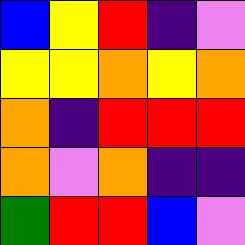[["blue", "yellow", "red", "indigo", "violet"], ["yellow", "yellow", "orange", "yellow", "orange"], ["orange", "indigo", "red", "red", "red"], ["orange", "violet", "orange", "indigo", "indigo"], ["green", "red", "red", "blue", "violet"]]